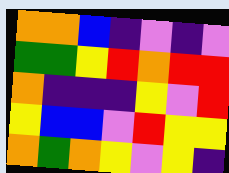[["orange", "orange", "blue", "indigo", "violet", "indigo", "violet"], ["green", "green", "yellow", "red", "orange", "red", "red"], ["orange", "indigo", "indigo", "indigo", "yellow", "violet", "red"], ["yellow", "blue", "blue", "violet", "red", "yellow", "yellow"], ["orange", "green", "orange", "yellow", "violet", "yellow", "indigo"]]